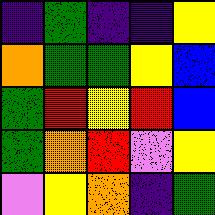[["indigo", "green", "indigo", "indigo", "yellow"], ["orange", "green", "green", "yellow", "blue"], ["green", "red", "yellow", "red", "blue"], ["green", "orange", "red", "violet", "yellow"], ["violet", "yellow", "orange", "indigo", "green"]]